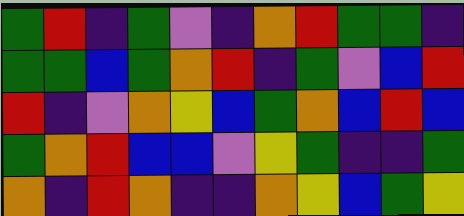[["green", "red", "indigo", "green", "violet", "indigo", "orange", "red", "green", "green", "indigo"], ["green", "green", "blue", "green", "orange", "red", "indigo", "green", "violet", "blue", "red"], ["red", "indigo", "violet", "orange", "yellow", "blue", "green", "orange", "blue", "red", "blue"], ["green", "orange", "red", "blue", "blue", "violet", "yellow", "green", "indigo", "indigo", "green"], ["orange", "indigo", "red", "orange", "indigo", "indigo", "orange", "yellow", "blue", "green", "yellow"]]